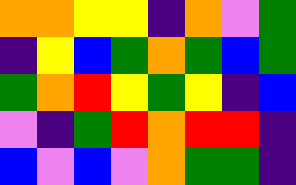[["orange", "orange", "yellow", "yellow", "indigo", "orange", "violet", "green"], ["indigo", "yellow", "blue", "green", "orange", "green", "blue", "green"], ["green", "orange", "red", "yellow", "green", "yellow", "indigo", "blue"], ["violet", "indigo", "green", "red", "orange", "red", "red", "indigo"], ["blue", "violet", "blue", "violet", "orange", "green", "green", "indigo"]]